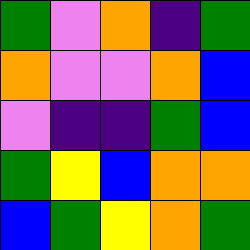[["green", "violet", "orange", "indigo", "green"], ["orange", "violet", "violet", "orange", "blue"], ["violet", "indigo", "indigo", "green", "blue"], ["green", "yellow", "blue", "orange", "orange"], ["blue", "green", "yellow", "orange", "green"]]